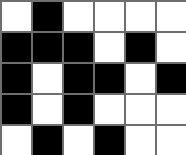[["white", "black", "white", "white", "white", "white"], ["black", "black", "black", "white", "black", "white"], ["black", "white", "black", "black", "white", "black"], ["black", "white", "black", "white", "white", "white"], ["white", "black", "white", "black", "white", "white"]]